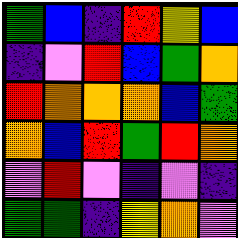[["green", "blue", "indigo", "red", "yellow", "blue"], ["indigo", "violet", "red", "blue", "green", "orange"], ["red", "orange", "orange", "orange", "blue", "green"], ["orange", "blue", "red", "green", "red", "orange"], ["violet", "red", "violet", "indigo", "violet", "indigo"], ["green", "green", "indigo", "yellow", "orange", "violet"]]